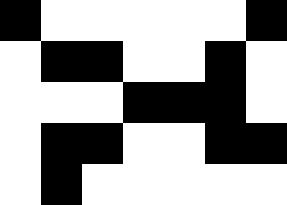[["black", "white", "white", "white", "white", "white", "black"], ["white", "black", "black", "white", "white", "black", "white"], ["white", "white", "white", "black", "black", "black", "white"], ["white", "black", "black", "white", "white", "black", "black"], ["white", "black", "white", "white", "white", "white", "white"]]